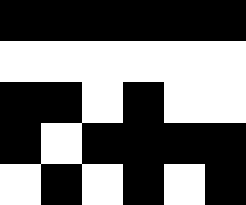[["black", "black", "black", "black", "black", "black"], ["white", "white", "white", "white", "white", "white"], ["black", "black", "white", "black", "white", "white"], ["black", "white", "black", "black", "black", "black"], ["white", "black", "white", "black", "white", "black"]]